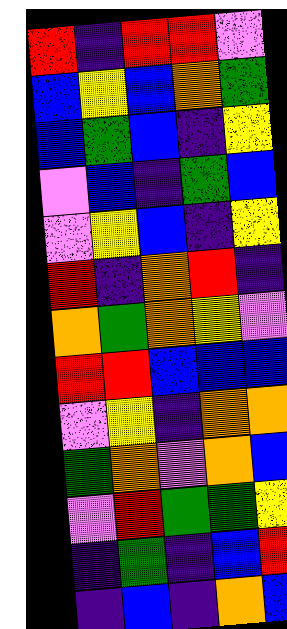[["red", "indigo", "red", "red", "violet"], ["blue", "yellow", "blue", "orange", "green"], ["blue", "green", "blue", "indigo", "yellow"], ["violet", "blue", "indigo", "green", "blue"], ["violet", "yellow", "blue", "indigo", "yellow"], ["red", "indigo", "orange", "red", "indigo"], ["orange", "green", "orange", "yellow", "violet"], ["red", "red", "blue", "blue", "blue"], ["violet", "yellow", "indigo", "orange", "orange"], ["green", "orange", "violet", "orange", "blue"], ["violet", "red", "green", "green", "yellow"], ["indigo", "green", "indigo", "blue", "red"], ["indigo", "blue", "indigo", "orange", "blue"]]